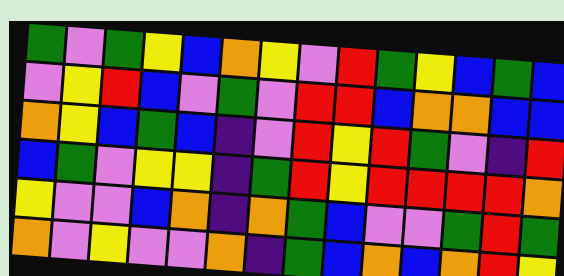[["green", "violet", "green", "yellow", "blue", "orange", "yellow", "violet", "red", "green", "yellow", "blue", "green", "blue"], ["violet", "yellow", "red", "blue", "violet", "green", "violet", "red", "red", "blue", "orange", "orange", "blue", "blue"], ["orange", "yellow", "blue", "green", "blue", "indigo", "violet", "red", "yellow", "red", "green", "violet", "indigo", "red"], ["blue", "green", "violet", "yellow", "yellow", "indigo", "green", "red", "yellow", "red", "red", "red", "red", "orange"], ["yellow", "violet", "violet", "blue", "orange", "indigo", "orange", "green", "blue", "violet", "violet", "green", "red", "green"], ["orange", "violet", "yellow", "violet", "violet", "orange", "indigo", "green", "blue", "orange", "blue", "orange", "red", "yellow"]]